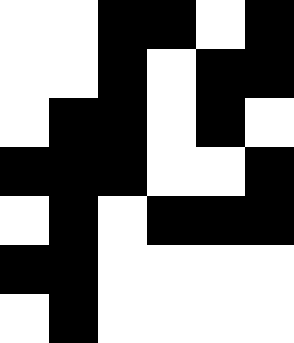[["white", "white", "black", "black", "white", "black"], ["white", "white", "black", "white", "black", "black"], ["white", "black", "black", "white", "black", "white"], ["black", "black", "black", "white", "white", "black"], ["white", "black", "white", "black", "black", "black"], ["black", "black", "white", "white", "white", "white"], ["white", "black", "white", "white", "white", "white"]]